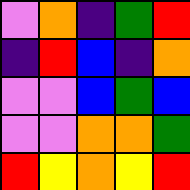[["violet", "orange", "indigo", "green", "red"], ["indigo", "red", "blue", "indigo", "orange"], ["violet", "violet", "blue", "green", "blue"], ["violet", "violet", "orange", "orange", "green"], ["red", "yellow", "orange", "yellow", "red"]]